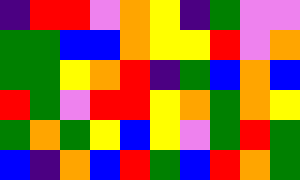[["indigo", "red", "red", "violet", "orange", "yellow", "indigo", "green", "violet", "violet"], ["green", "green", "blue", "blue", "orange", "yellow", "yellow", "red", "violet", "orange"], ["green", "green", "yellow", "orange", "red", "indigo", "green", "blue", "orange", "blue"], ["red", "green", "violet", "red", "red", "yellow", "orange", "green", "orange", "yellow"], ["green", "orange", "green", "yellow", "blue", "yellow", "violet", "green", "red", "green"], ["blue", "indigo", "orange", "blue", "red", "green", "blue", "red", "orange", "green"]]